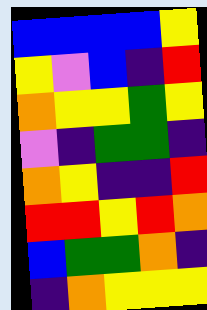[["blue", "blue", "blue", "blue", "yellow"], ["yellow", "violet", "blue", "indigo", "red"], ["orange", "yellow", "yellow", "green", "yellow"], ["violet", "indigo", "green", "green", "indigo"], ["orange", "yellow", "indigo", "indigo", "red"], ["red", "red", "yellow", "red", "orange"], ["blue", "green", "green", "orange", "indigo"], ["indigo", "orange", "yellow", "yellow", "yellow"]]